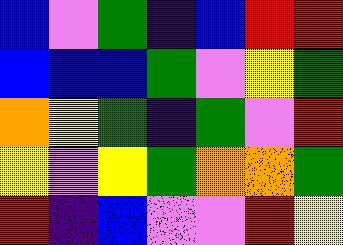[["blue", "violet", "green", "indigo", "blue", "red", "red"], ["blue", "blue", "blue", "green", "violet", "yellow", "green"], ["orange", "yellow", "green", "indigo", "green", "violet", "red"], ["yellow", "violet", "yellow", "green", "orange", "orange", "green"], ["red", "indigo", "blue", "violet", "violet", "red", "yellow"]]